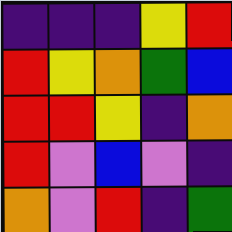[["indigo", "indigo", "indigo", "yellow", "red"], ["red", "yellow", "orange", "green", "blue"], ["red", "red", "yellow", "indigo", "orange"], ["red", "violet", "blue", "violet", "indigo"], ["orange", "violet", "red", "indigo", "green"]]